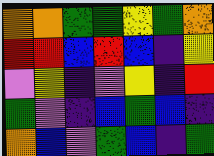[["orange", "orange", "green", "green", "yellow", "green", "orange"], ["red", "red", "blue", "red", "blue", "indigo", "yellow"], ["violet", "yellow", "indigo", "violet", "yellow", "indigo", "red"], ["green", "violet", "indigo", "blue", "green", "blue", "indigo"], ["orange", "blue", "violet", "green", "blue", "indigo", "green"]]